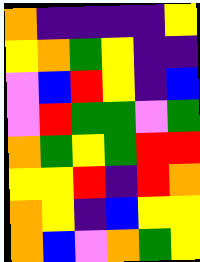[["orange", "indigo", "indigo", "indigo", "indigo", "yellow"], ["yellow", "orange", "green", "yellow", "indigo", "indigo"], ["violet", "blue", "red", "yellow", "indigo", "blue"], ["violet", "red", "green", "green", "violet", "green"], ["orange", "green", "yellow", "green", "red", "red"], ["yellow", "yellow", "red", "indigo", "red", "orange"], ["orange", "yellow", "indigo", "blue", "yellow", "yellow"], ["orange", "blue", "violet", "orange", "green", "yellow"]]